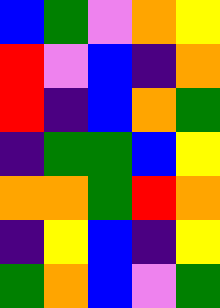[["blue", "green", "violet", "orange", "yellow"], ["red", "violet", "blue", "indigo", "orange"], ["red", "indigo", "blue", "orange", "green"], ["indigo", "green", "green", "blue", "yellow"], ["orange", "orange", "green", "red", "orange"], ["indigo", "yellow", "blue", "indigo", "yellow"], ["green", "orange", "blue", "violet", "green"]]